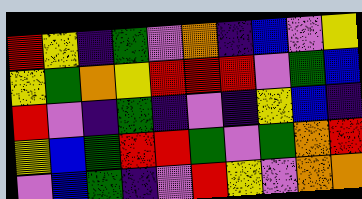[["red", "yellow", "indigo", "green", "violet", "orange", "indigo", "blue", "violet", "yellow"], ["yellow", "green", "orange", "yellow", "red", "red", "red", "violet", "green", "blue"], ["red", "violet", "indigo", "green", "indigo", "violet", "indigo", "yellow", "blue", "indigo"], ["yellow", "blue", "green", "red", "red", "green", "violet", "green", "orange", "red"], ["violet", "blue", "green", "indigo", "violet", "red", "yellow", "violet", "orange", "orange"]]